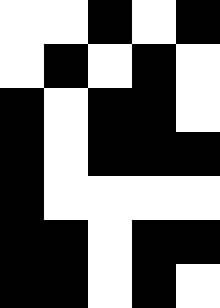[["white", "white", "black", "white", "black"], ["white", "black", "white", "black", "white"], ["black", "white", "black", "black", "white"], ["black", "white", "black", "black", "black"], ["black", "white", "white", "white", "white"], ["black", "black", "white", "black", "black"], ["black", "black", "white", "black", "white"]]